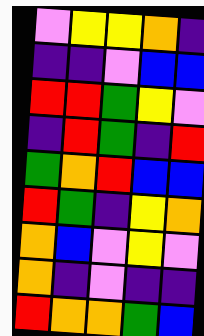[["violet", "yellow", "yellow", "orange", "indigo"], ["indigo", "indigo", "violet", "blue", "blue"], ["red", "red", "green", "yellow", "violet"], ["indigo", "red", "green", "indigo", "red"], ["green", "orange", "red", "blue", "blue"], ["red", "green", "indigo", "yellow", "orange"], ["orange", "blue", "violet", "yellow", "violet"], ["orange", "indigo", "violet", "indigo", "indigo"], ["red", "orange", "orange", "green", "blue"]]